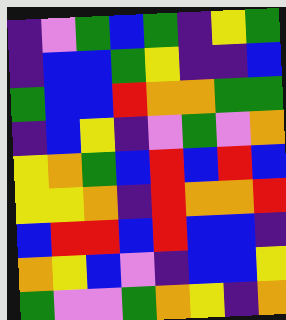[["indigo", "violet", "green", "blue", "green", "indigo", "yellow", "green"], ["indigo", "blue", "blue", "green", "yellow", "indigo", "indigo", "blue"], ["green", "blue", "blue", "red", "orange", "orange", "green", "green"], ["indigo", "blue", "yellow", "indigo", "violet", "green", "violet", "orange"], ["yellow", "orange", "green", "blue", "red", "blue", "red", "blue"], ["yellow", "yellow", "orange", "indigo", "red", "orange", "orange", "red"], ["blue", "red", "red", "blue", "red", "blue", "blue", "indigo"], ["orange", "yellow", "blue", "violet", "indigo", "blue", "blue", "yellow"], ["green", "violet", "violet", "green", "orange", "yellow", "indigo", "orange"]]